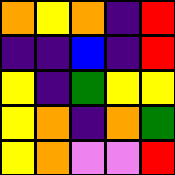[["orange", "yellow", "orange", "indigo", "red"], ["indigo", "indigo", "blue", "indigo", "red"], ["yellow", "indigo", "green", "yellow", "yellow"], ["yellow", "orange", "indigo", "orange", "green"], ["yellow", "orange", "violet", "violet", "red"]]